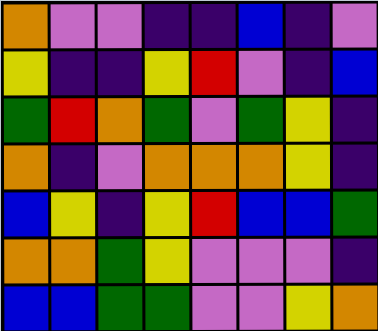[["orange", "violet", "violet", "indigo", "indigo", "blue", "indigo", "violet"], ["yellow", "indigo", "indigo", "yellow", "red", "violet", "indigo", "blue"], ["green", "red", "orange", "green", "violet", "green", "yellow", "indigo"], ["orange", "indigo", "violet", "orange", "orange", "orange", "yellow", "indigo"], ["blue", "yellow", "indigo", "yellow", "red", "blue", "blue", "green"], ["orange", "orange", "green", "yellow", "violet", "violet", "violet", "indigo"], ["blue", "blue", "green", "green", "violet", "violet", "yellow", "orange"]]